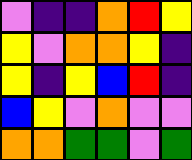[["violet", "indigo", "indigo", "orange", "red", "yellow"], ["yellow", "violet", "orange", "orange", "yellow", "indigo"], ["yellow", "indigo", "yellow", "blue", "red", "indigo"], ["blue", "yellow", "violet", "orange", "violet", "violet"], ["orange", "orange", "green", "green", "violet", "green"]]